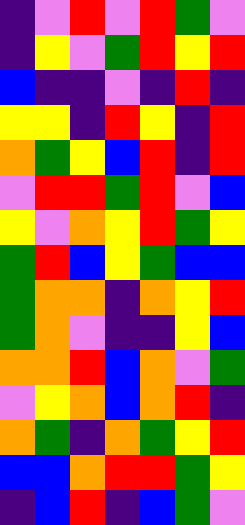[["indigo", "violet", "red", "violet", "red", "green", "violet"], ["indigo", "yellow", "violet", "green", "red", "yellow", "red"], ["blue", "indigo", "indigo", "violet", "indigo", "red", "indigo"], ["yellow", "yellow", "indigo", "red", "yellow", "indigo", "red"], ["orange", "green", "yellow", "blue", "red", "indigo", "red"], ["violet", "red", "red", "green", "red", "violet", "blue"], ["yellow", "violet", "orange", "yellow", "red", "green", "yellow"], ["green", "red", "blue", "yellow", "green", "blue", "blue"], ["green", "orange", "orange", "indigo", "orange", "yellow", "red"], ["green", "orange", "violet", "indigo", "indigo", "yellow", "blue"], ["orange", "orange", "red", "blue", "orange", "violet", "green"], ["violet", "yellow", "orange", "blue", "orange", "red", "indigo"], ["orange", "green", "indigo", "orange", "green", "yellow", "red"], ["blue", "blue", "orange", "red", "red", "green", "yellow"], ["indigo", "blue", "red", "indigo", "blue", "green", "violet"]]